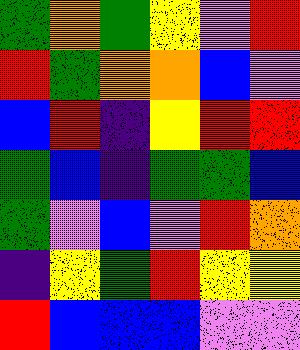[["green", "orange", "green", "yellow", "violet", "red"], ["red", "green", "orange", "orange", "blue", "violet"], ["blue", "red", "indigo", "yellow", "red", "red"], ["green", "blue", "indigo", "green", "green", "blue"], ["green", "violet", "blue", "violet", "red", "orange"], ["indigo", "yellow", "green", "red", "yellow", "yellow"], ["red", "blue", "blue", "blue", "violet", "violet"]]